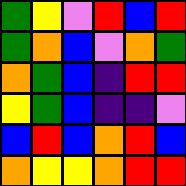[["green", "yellow", "violet", "red", "blue", "red"], ["green", "orange", "blue", "violet", "orange", "green"], ["orange", "green", "blue", "indigo", "red", "red"], ["yellow", "green", "blue", "indigo", "indigo", "violet"], ["blue", "red", "blue", "orange", "red", "blue"], ["orange", "yellow", "yellow", "orange", "red", "red"]]